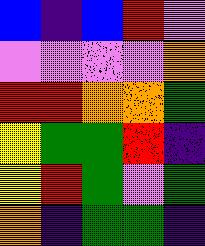[["blue", "indigo", "blue", "red", "violet"], ["violet", "violet", "violet", "violet", "orange"], ["red", "red", "orange", "orange", "green"], ["yellow", "green", "green", "red", "indigo"], ["yellow", "red", "green", "violet", "green"], ["orange", "indigo", "green", "green", "indigo"]]